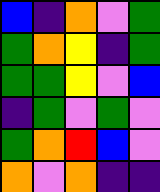[["blue", "indigo", "orange", "violet", "green"], ["green", "orange", "yellow", "indigo", "green"], ["green", "green", "yellow", "violet", "blue"], ["indigo", "green", "violet", "green", "violet"], ["green", "orange", "red", "blue", "violet"], ["orange", "violet", "orange", "indigo", "indigo"]]